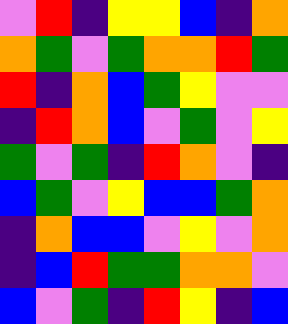[["violet", "red", "indigo", "yellow", "yellow", "blue", "indigo", "orange"], ["orange", "green", "violet", "green", "orange", "orange", "red", "green"], ["red", "indigo", "orange", "blue", "green", "yellow", "violet", "violet"], ["indigo", "red", "orange", "blue", "violet", "green", "violet", "yellow"], ["green", "violet", "green", "indigo", "red", "orange", "violet", "indigo"], ["blue", "green", "violet", "yellow", "blue", "blue", "green", "orange"], ["indigo", "orange", "blue", "blue", "violet", "yellow", "violet", "orange"], ["indigo", "blue", "red", "green", "green", "orange", "orange", "violet"], ["blue", "violet", "green", "indigo", "red", "yellow", "indigo", "blue"]]